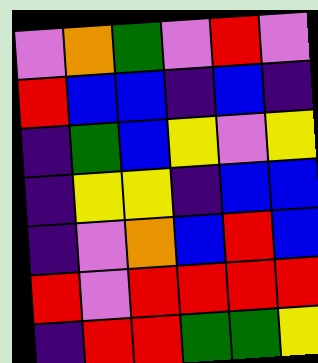[["violet", "orange", "green", "violet", "red", "violet"], ["red", "blue", "blue", "indigo", "blue", "indigo"], ["indigo", "green", "blue", "yellow", "violet", "yellow"], ["indigo", "yellow", "yellow", "indigo", "blue", "blue"], ["indigo", "violet", "orange", "blue", "red", "blue"], ["red", "violet", "red", "red", "red", "red"], ["indigo", "red", "red", "green", "green", "yellow"]]